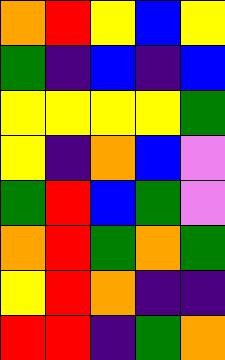[["orange", "red", "yellow", "blue", "yellow"], ["green", "indigo", "blue", "indigo", "blue"], ["yellow", "yellow", "yellow", "yellow", "green"], ["yellow", "indigo", "orange", "blue", "violet"], ["green", "red", "blue", "green", "violet"], ["orange", "red", "green", "orange", "green"], ["yellow", "red", "orange", "indigo", "indigo"], ["red", "red", "indigo", "green", "orange"]]